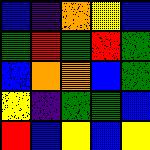[["blue", "indigo", "orange", "yellow", "blue"], ["green", "red", "green", "red", "green"], ["blue", "orange", "orange", "blue", "green"], ["yellow", "indigo", "green", "green", "blue"], ["red", "blue", "yellow", "blue", "yellow"]]